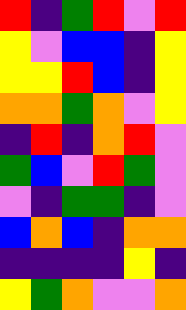[["red", "indigo", "green", "red", "violet", "red"], ["yellow", "violet", "blue", "blue", "indigo", "yellow"], ["yellow", "yellow", "red", "blue", "indigo", "yellow"], ["orange", "orange", "green", "orange", "violet", "yellow"], ["indigo", "red", "indigo", "orange", "red", "violet"], ["green", "blue", "violet", "red", "green", "violet"], ["violet", "indigo", "green", "green", "indigo", "violet"], ["blue", "orange", "blue", "indigo", "orange", "orange"], ["indigo", "indigo", "indigo", "indigo", "yellow", "indigo"], ["yellow", "green", "orange", "violet", "violet", "orange"]]